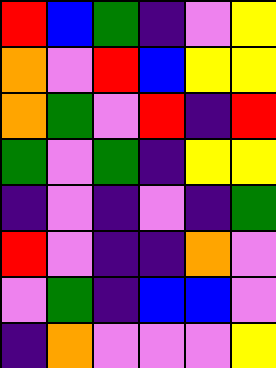[["red", "blue", "green", "indigo", "violet", "yellow"], ["orange", "violet", "red", "blue", "yellow", "yellow"], ["orange", "green", "violet", "red", "indigo", "red"], ["green", "violet", "green", "indigo", "yellow", "yellow"], ["indigo", "violet", "indigo", "violet", "indigo", "green"], ["red", "violet", "indigo", "indigo", "orange", "violet"], ["violet", "green", "indigo", "blue", "blue", "violet"], ["indigo", "orange", "violet", "violet", "violet", "yellow"]]